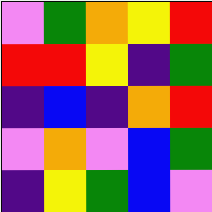[["violet", "green", "orange", "yellow", "red"], ["red", "red", "yellow", "indigo", "green"], ["indigo", "blue", "indigo", "orange", "red"], ["violet", "orange", "violet", "blue", "green"], ["indigo", "yellow", "green", "blue", "violet"]]